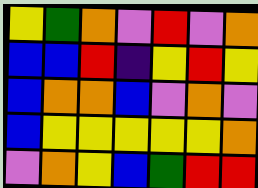[["yellow", "green", "orange", "violet", "red", "violet", "orange"], ["blue", "blue", "red", "indigo", "yellow", "red", "yellow"], ["blue", "orange", "orange", "blue", "violet", "orange", "violet"], ["blue", "yellow", "yellow", "yellow", "yellow", "yellow", "orange"], ["violet", "orange", "yellow", "blue", "green", "red", "red"]]